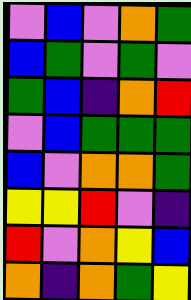[["violet", "blue", "violet", "orange", "green"], ["blue", "green", "violet", "green", "violet"], ["green", "blue", "indigo", "orange", "red"], ["violet", "blue", "green", "green", "green"], ["blue", "violet", "orange", "orange", "green"], ["yellow", "yellow", "red", "violet", "indigo"], ["red", "violet", "orange", "yellow", "blue"], ["orange", "indigo", "orange", "green", "yellow"]]